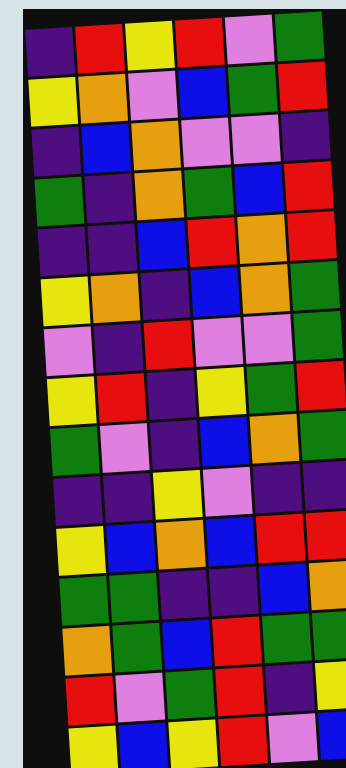[["indigo", "red", "yellow", "red", "violet", "green"], ["yellow", "orange", "violet", "blue", "green", "red"], ["indigo", "blue", "orange", "violet", "violet", "indigo"], ["green", "indigo", "orange", "green", "blue", "red"], ["indigo", "indigo", "blue", "red", "orange", "red"], ["yellow", "orange", "indigo", "blue", "orange", "green"], ["violet", "indigo", "red", "violet", "violet", "green"], ["yellow", "red", "indigo", "yellow", "green", "red"], ["green", "violet", "indigo", "blue", "orange", "green"], ["indigo", "indigo", "yellow", "violet", "indigo", "indigo"], ["yellow", "blue", "orange", "blue", "red", "red"], ["green", "green", "indigo", "indigo", "blue", "orange"], ["orange", "green", "blue", "red", "green", "green"], ["red", "violet", "green", "red", "indigo", "yellow"], ["yellow", "blue", "yellow", "red", "violet", "blue"]]